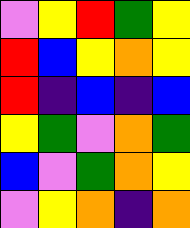[["violet", "yellow", "red", "green", "yellow"], ["red", "blue", "yellow", "orange", "yellow"], ["red", "indigo", "blue", "indigo", "blue"], ["yellow", "green", "violet", "orange", "green"], ["blue", "violet", "green", "orange", "yellow"], ["violet", "yellow", "orange", "indigo", "orange"]]